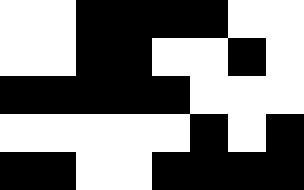[["white", "white", "black", "black", "black", "black", "white", "white"], ["white", "white", "black", "black", "white", "white", "black", "white"], ["black", "black", "black", "black", "black", "white", "white", "white"], ["white", "white", "white", "white", "white", "black", "white", "black"], ["black", "black", "white", "white", "black", "black", "black", "black"]]